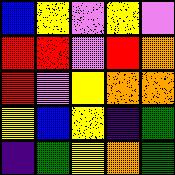[["blue", "yellow", "violet", "yellow", "violet"], ["red", "red", "violet", "red", "orange"], ["red", "violet", "yellow", "orange", "orange"], ["yellow", "blue", "yellow", "indigo", "green"], ["indigo", "green", "yellow", "orange", "green"]]